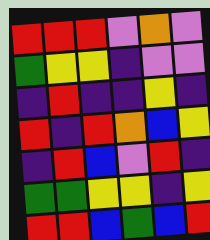[["red", "red", "red", "violet", "orange", "violet"], ["green", "yellow", "yellow", "indigo", "violet", "violet"], ["indigo", "red", "indigo", "indigo", "yellow", "indigo"], ["red", "indigo", "red", "orange", "blue", "yellow"], ["indigo", "red", "blue", "violet", "red", "indigo"], ["green", "green", "yellow", "yellow", "indigo", "yellow"], ["red", "red", "blue", "green", "blue", "red"]]